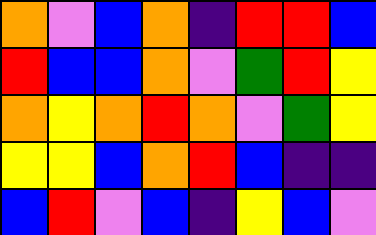[["orange", "violet", "blue", "orange", "indigo", "red", "red", "blue"], ["red", "blue", "blue", "orange", "violet", "green", "red", "yellow"], ["orange", "yellow", "orange", "red", "orange", "violet", "green", "yellow"], ["yellow", "yellow", "blue", "orange", "red", "blue", "indigo", "indigo"], ["blue", "red", "violet", "blue", "indigo", "yellow", "blue", "violet"]]